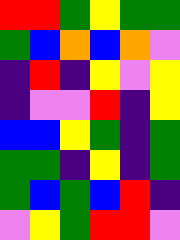[["red", "red", "green", "yellow", "green", "green"], ["green", "blue", "orange", "blue", "orange", "violet"], ["indigo", "red", "indigo", "yellow", "violet", "yellow"], ["indigo", "violet", "violet", "red", "indigo", "yellow"], ["blue", "blue", "yellow", "green", "indigo", "green"], ["green", "green", "indigo", "yellow", "indigo", "green"], ["green", "blue", "green", "blue", "red", "indigo"], ["violet", "yellow", "green", "red", "red", "violet"]]